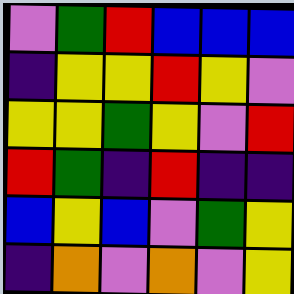[["violet", "green", "red", "blue", "blue", "blue"], ["indigo", "yellow", "yellow", "red", "yellow", "violet"], ["yellow", "yellow", "green", "yellow", "violet", "red"], ["red", "green", "indigo", "red", "indigo", "indigo"], ["blue", "yellow", "blue", "violet", "green", "yellow"], ["indigo", "orange", "violet", "orange", "violet", "yellow"]]